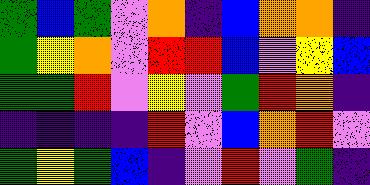[["green", "blue", "green", "violet", "orange", "indigo", "blue", "orange", "orange", "indigo"], ["green", "yellow", "orange", "violet", "red", "red", "blue", "violet", "yellow", "blue"], ["green", "green", "red", "violet", "yellow", "violet", "green", "red", "orange", "indigo"], ["indigo", "indigo", "indigo", "indigo", "red", "violet", "blue", "orange", "red", "violet"], ["green", "yellow", "green", "blue", "indigo", "violet", "red", "violet", "green", "indigo"]]